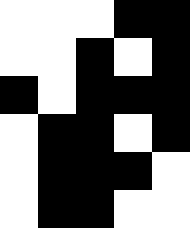[["white", "white", "white", "black", "black"], ["white", "white", "black", "white", "black"], ["black", "white", "black", "black", "black"], ["white", "black", "black", "white", "black"], ["white", "black", "black", "black", "white"], ["white", "black", "black", "white", "white"]]